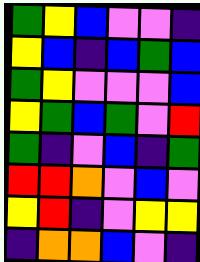[["green", "yellow", "blue", "violet", "violet", "indigo"], ["yellow", "blue", "indigo", "blue", "green", "blue"], ["green", "yellow", "violet", "violet", "violet", "blue"], ["yellow", "green", "blue", "green", "violet", "red"], ["green", "indigo", "violet", "blue", "indigo", "green"], ["red", "red", "orange", "violet", "blue", "violet"], ["yellow", "red", "indigo", "violet", "yellow", "yellow"], ["indigo", "orange", "orange", "blue", "violet", "indigo"]]